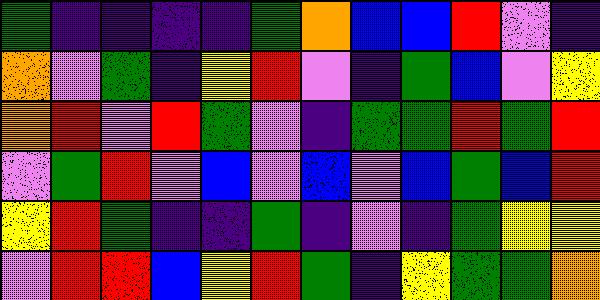[["green", "indigo", "indigo", "indigo", "indigo", "green", "orange", "blue", "blue", "red", "violet", "indigo"], ["orange", "violet", "green", "indigo", "yellow", "red", "violet", "indigo", "green", "blue", "violet", "yellow"], ["orange", "red", "violet", "red", "green", "violet", "indigo", "green", "green", "red", "green", "red"], ["violet", "green", "red", "violet", "blue", "violet", "blue", "violet", "blue", "green", "blue", "red"], ["yellow", "red", "green", "indigo", "indigo", "green", "indigo", "violet", "indigo", "green", "yellow", "yellow"], ["violet", "red", "red", "blue", "yellow", "red", "green", "indigo", "yellow", "green", "green", "orange"]]